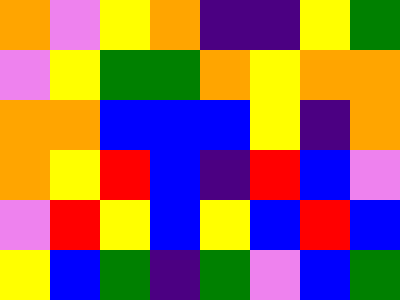[["orange", "violet", "yellow", "orange", "indigo", "indigo", "yellow", "green"], ["violet", "yellow", "green", "green", "orange", "yellow", "orange", "orange"], ["orange", "orange", "blue", "blue", "blue", "yellow", "indigo", "orange"], ["orange", "yellow", "red", "blue", "indigo", "red", "blue", "violet"], ["violet", "red", "yellow", "blue", "yellow", "blue", "red", "blue"], ["yellow", "blue", "green", "indigo", "green", "violet", "blue", "green"]]